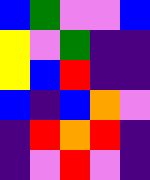[["blue", "green", "violet", "violet", "blue"], ["yellow", "violet", "green", "indigo", "indigo"], ["yellow", "blue", "red", "indigo", "indigo"], ["blue", "indigo", "blue", "orange", "violet"], ["indigo", "red", "orange", "red", "indigo"], ["indigo", "violet", "red", "violet", "indigo"]]